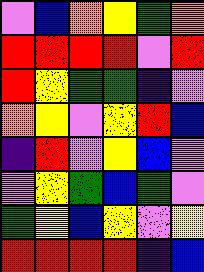[["violet", "blue", "orange", "yellow", "green", "orange"], ["red", "red", "red", "red", "violet", "red"], ["red", "yellow", "green", "green", "indigo", "violet"], ["orange", "yellow", "violet", "yellow", "red", "blue"], ["indigo", "red", "violet", "yellow", "blue", "violet"], ["violet", "yellow", "green", "blue", "green", "violet"], ["green", "yellow", "blue", "yellow", "violet", "yellow"], ["red", "red", "red", "red", "indigo", "blue"]]